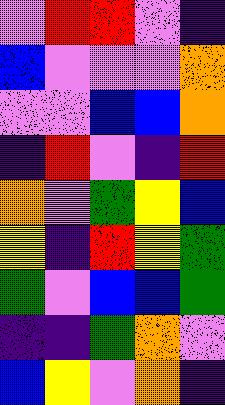[["violet", "red", "red", "violet", "indigo"], ["blue", "violet", "violet", "violet", "orange"], ["violet", "violet", "blue", "blue", "orange"], ["indigo", "red", "violet", "indigo", "red"], ["orange", "violet", "green", "yellow", "blue"], ["yellow", "indigo", "red", "yellow", "green"], ["green", "violet", "blue", "blue", "green"], ["indigo", "indigo", "green", "orange", "violet"], ["blue", "yellow", "violet", "orange", "indigo"]]